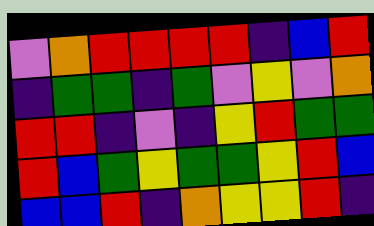[["violet", "orange", "red", "red", "red", "red", "indigo", "blue", "red"], ["indigo", "green", "green", "indigo", "green", "violet", "yellow", "violet", "orange"], ["red", "red", "indigo", "violet", "indigo", "yellow", "red", "green", "green"], ["red", "blue", "green", "yellow", "green", "green", "yellow", "red", "blue"], ["blue", "blue", "red", "indigo", "orange", "yellow", "yellow", "red", "indigo"]]